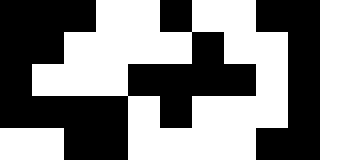[["black", "black", "black", "white", "white", "black", "white", "white", "black", "black", "white"], ["black", "black", "white", "white", "white", "white", "black", "white", "white", "black", "white"], ["black", "white", "white", "white", "black", "black", "black", "black", "white", "black", "white"], ["black", "black", "black", "black", "white", "black", "white", "white", "white", "black", "white"], ["white", "white", "black", "black", "white", "white", "white", "white", "black", "black", "white"]]